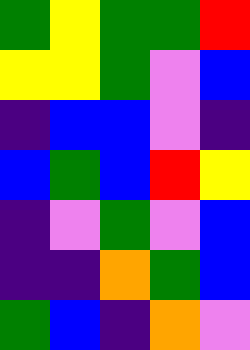[["green", "yellow", "green", "green", "red"], ["yellow", "yellow", "green", "violet", "blue"], ["indigo", "blue", "blue", "violet", "indigo"], ["blue", "green", "blue", "red", "yellow"], ["indigo", "violet", "green", "violet", "blue"], ["indigo", "indigo", "orange", "green", "blue"], ["green", "blue", "indigo", "orange", "violet"]]